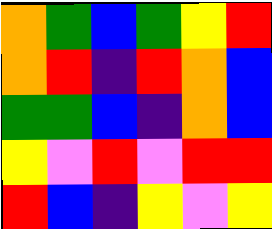[["orange", "green", "blue", "green", "yellow", "red"], ["orange", "red", "indigo", "red", "orange", "blue"], ["green", "green", "blue", "indigo", "orange", "blue"], ["yellow", "violet", "red", "violet", "red", "red"], ["red", "blue", "indigo", "yellow", "violet", "yellow"]]